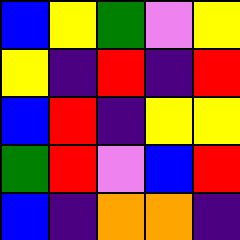[["blue", "yellow", "green", "violet", "yellow"], ["yellow", "indigo", "red", "indigo", "red"], ["blue", "red", "indigo", "yellow", "yellow"], ["green", "red", "violet", "blue", "red"], ["blue", "indigo", "orange", "orange", "indigo"]]